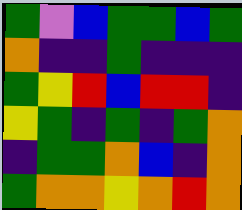[["green", "violet", "blue", "green", "green", "blue", "green"], ["orange", "indigo", "indigo", "green", "indigo", "indigo", "indigo"], ["green", "yellow", "red", "blue", "red", "red", "indigo"], ["yellow", "green", "indigo", "green", "indigo", "green", "orange"], ["indigo", "green", "green", "orange", "blue", "indigo", "orange"], ["green", "orange", "orange", "yellow", "orange", "red", "orange"]]